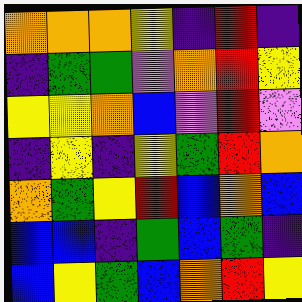[["orange", "orange", "orange", "yellow", "indigo", "red", "indigo"], ["indigo", "green", "green", "violet", "orange", "red", "yellow"], ["yellow", "yellow", "orange", "blue", "violet", "red", "violet"], ["indigo", "yellow", "indigo", "yellow", "green", "red", "orange"], ["orange", "green", "yellow", "red", "blue", "orange", "blue"], ["blue", "blue", "indigo", "green", "blue", "green", "indigo"], ["blue", "yellow", "green", "blue", "orange", "red", "yellow"]]